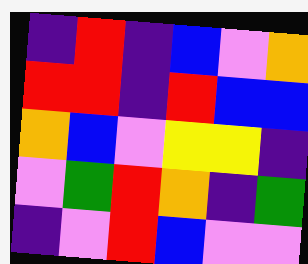[["indigo", "red", "indigo", "blue", "violet", "orange"], ["red", "red", "indigo", "red", "blue", "blue"], ["orange", "blue", "violet", "yellow", "yellow", "indigo"], ["violet", "green", "red", "orange", "indigo", "green"], ["indigo", "violet", "red", "blue", "violet", "violet"]]